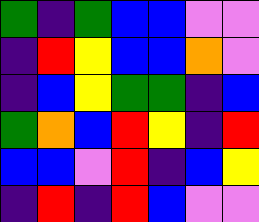[["green", "indigo", "green", "blue", "blue", "violet", "violet"], ["indigo", "red", "yellow", "blue", "blue", "orange", "violet"], ["indigo", "blue", "yellow", "green", "green", "indigo", "blue"], ["green", "orange", "blue", "red", "yellow", "indigo", "red"], ["blue", "blue", "violet", "red", "indigo", "blue", "yellow"], ["indigo", "red", "indigo", "red", "blue", "violet", "violet"]]